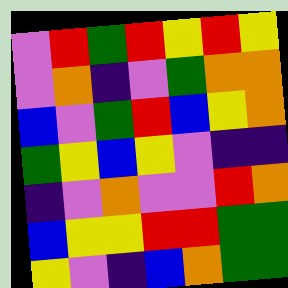[["violet", "red", "green", "red", "yellow", "red", "yellow"], ["violet", "orange", "indigo", "violet", "green", "orange", "orange"], ["blue", "violet", "green", "red", "blue", "yellow", "orange"], ["green", "yellow", "blue", "yellow", "violet", "indigo", "indigo"], ["indigo", "violet", "orange", "violet", "violet", "red", "orange"], ["blue", "yellow", "yellow", "red", "red", "green", "green"], ["yellow", "violet", "indigo", "blue", "orange", "green", "green"]]